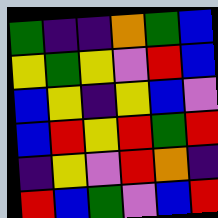[["green", "indigo", "indigo", "orange", "green", "blue"], ["yellow", "green", "yellow", "violet", "red", "blue"], ["blue", "yellow", "indigo", "yellow", "blue", "violet"], ["blue", "red", "yellow", "red", "green", "red"], ["indigo", "yellow", "violet", "red", "orange", "indigo"], ["red", "blue", "green", "violet", "blue", "red"]]